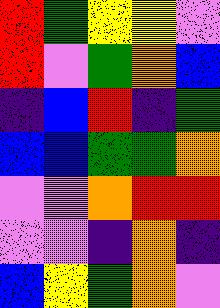[["red", "green", "yellow", "yellow", "violet"], ["red", "violet", "green", "orange", "blue"], ["indigo", "blue", "red", "indigo", "green"], ["blue", "blue", "green", "green", "orange"], ["violet", "violet", "orange", "red", "red"], ["violet", "violet", "indigo", "orange", "indigo"], ["blue", "yellow", "green", "orange", "violet"]]